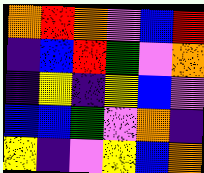[["orange", "red", "orange", "violet", "blue", "red"], ["indigo", "blue", "red", "green", "violet", "orange"], ["indigo", "yellow", "indigo", "yellow", "blue", "violet"], ["blue", "blue", "green", "violet", "orange", "indigo"], ["yellow", "indigo", "violet", "yellow", "blue", "orange"]]